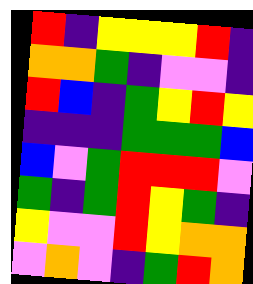[["red", "indigo", "yellow", "yellow", "yellow", "red", "indigo"], ["orange", "orange", "green", "indigo", "violet", "violet", "indigo"], ["red", "blue", "indigo", "green", "yellow", "red", "yellow"], ["indigo", "indigo", "indigo", "green", "green", "green", "blue"], ["blue", "violet", "green", "red", "red", "red", "violet"], ["green", "indigo", "green", "red", "yellow", "green", "indigo"], ["yellow", "violet", "violet", "red", "yellow", "orange", "orange"], ["violet", "orange", "violet", "indigo", "green", "red", "orange"]]